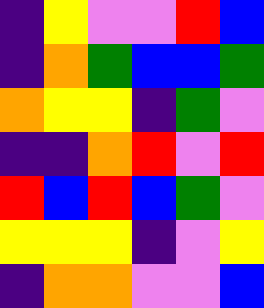[["indigo", "yellow", "violet", "violet", "red", "blue"], ["indigo", "orange", "green", "blue", "blue", "green"], ["orange", "yellow", "yellow", "indigo", "green", "violet"], ["indigo", "indigo", "orange", "red", "violet", "red"], ["red", "blue", "red", "blue", "green", "violet"], ["yellow", "yellow", "yellow", "indigo", "violet", "yellow"], ["indigo", "orange", "orange", "violet", "violet", "blue"]]